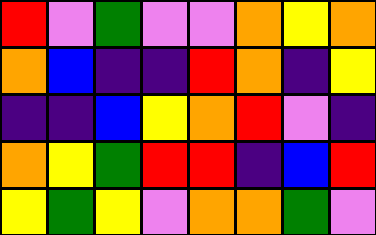[["red", "violet", "green", "violet", "violet", "orange", "yellow", "orange"], ["orange", "blue", "indigo", "indigo", "red", "orange", "indigo", "yellow"], ["indigo", "indigo", "blue", "yellow", "orange", "red", "violet", "indigo"], ["orange", "yellow", "green", "red", "red", "indigo", "blue", "red"], ["yellow", "green", "yellow", "violet", "orange", "orange", "green", "violet"]]